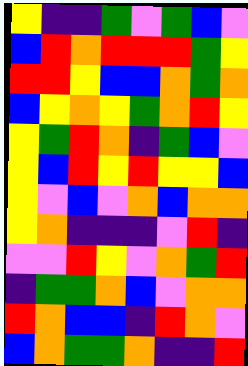[["yellow", "indigo", "indigo", "green", "violet", "green", "blue", "violet"], ["blue", "red", "orange", "red", "red", "red", "green", "yellow"], ["red", "red", "yellow", "blue", "blue", "orange", "green", "orange"], ["blue", "yellow", "orange", "yellow", "green", "orange", "red", "yellow"], ["yellow", "green", "red", "orange", "indigo", "green", "blue", "violet"], ["yellow", "blue", "red", "yellow", "red", "yellow", "yellow", "blue"], ["yellow", "violet", "blue", "violet", "orange", "blue", "orange", "orange"], ["yellow", "orange", "indigo", "indigo", "indigo", "violet", "red", "indigo"], ["violet", "violet", "red", "yellow", "violet", "orange", "green", "red"], ["indigo", "green", "green", "orange", "blue", "violet", "orange", "orange"], ["red", "orange", "blue", "blue", "indigo", "red", "orange", "violet"], ["blue", "orange", "green", "green", "orange", "indigo", "indigo", "red"]]